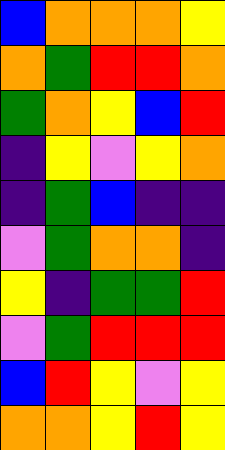[["blue", "orange", "orange", "orange", "yellow"], ["orange", "green", "red", "red", "orange"], ["green", "orange", "yellow", "blue", "red"], ["indigo", "yellow", "violet", "yellow", "orange"], ["indigo", "green", "blue", "indigo", "indigo"], ["violet", "green", "orange", "orange", "indigo"], ["yellow", "indigo", "green", "green", "red"], ["violet", "green", "red", "red", "red"], ["blue", "red", "yellow", "violet", "yellow"], ["orange", "orange", "yellow", "red", "yellow"]]